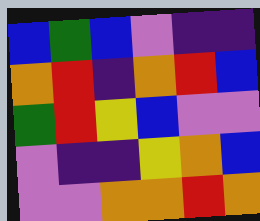[["blue", "green", "blue", "violet", "indigo", "indigo"], ["orange", "red", "indigo", "orange", "red", "blue"], ["green", "red", "yellow", "blue", "violet", "violet"], ["violet", "indigo", "indigo", "yellow", "orange", "blue"], ["violet", "violet", "orange", "orange", "red", "orange"]]